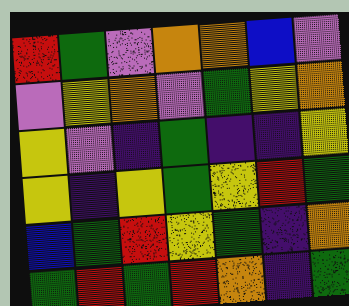[["red", "green", "violet", "orange", "orange", "blue", "violet"], ["violet", "yellow", "orange", "violet", "green", "yellow", "orange"], ["yellow", "violet", "indigo", "green", "indigo", "indigo", "yellow"], ["yellow", "indigo", "yellow", "green", "yellow", "red", "green"], ["blue", "green", "red", "yellow", "green", "indigo", "orange"], ["green", "red", "green", "red", "orange", "indigo", "green"]]